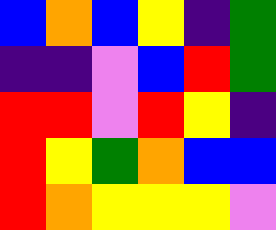[["blue", "orange", "blue", "yellow", "indigo", "green"], ["indigo", "indigo", "violet", "blue", "red", "green"], ["red", "red", "violet", "red", "yellow", "indigo"], ["red", "yellow", "green", "orange", "blue", "blue"], ["red", "orange", "yellow", "yellow", "yellow", "violet"]]